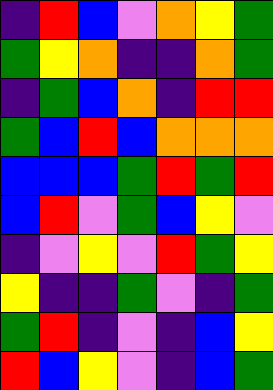[["indigo", "red", "blue", "violet", "orange", "yellow", "green"], ["green", "yellow", "orange", "indigo", "indigo", "orange", "green"], ["indigo", "green", "blue", "orange", "indigo", "red", "red"], ["green", "blue", "red", "blue", "orange", "orange", "orange"], ["blue", "blue", "blue", "green", "red", "green", "red"], ["blue", "red", "violet", "green", "blue", "yellow", "violet"], ["indigo", "violet", "yellow", "violet", "red", "green", "yellow"], ["yellow", "indigo", "indigo", "green", "violet", "indigo", "green"], ["green", "red", "indigo", "violet", "indigo", "blue", "yellow"], ["red", "blue", "yellow", "violet", "indigo", "blue", "green"]]